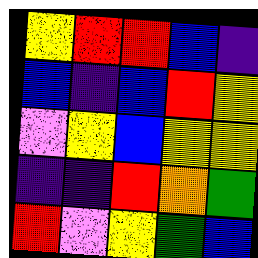[["yellow", "red", "red", "blue", "indigo"], ["blue", "indigo", "blue", "red", "yellow"], ["violet", "yellow", "blue", "yellow", "yellow"], ["indigo", "indigo", "red", "orange", "green"], ["red", "violet", "yellow", "green", "blue"]]